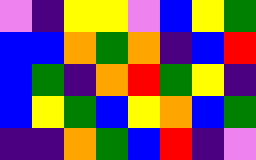[["violet", "indigo", "yellow", "yellow", "violet", "blue", "yellow", "green"], ["blue", "blue", "orange", "green", "orange", "indigo", "blue", "red"], ["blue", "green", "indigo", "orange", "red", "green", "yellow", "indigo"], ["blue", "yellow", "green", "blue", "yellow", "orange", "blue", "green"], ["indigo", "indigo", "orange", "green", "blue", "red", "indigo", "violet"]]